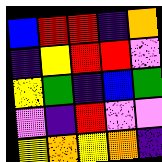[["blue", "red", "red", "indigo", "orange"], ["indigo", "yellow", "red", "red", "violet"], ["yellow", "green", "indigo", "blue", "green"], ["violet", "indigo", "red", "violet", "violet"], ["yellow", "orange", "yellow", "orange", "indigo"]]